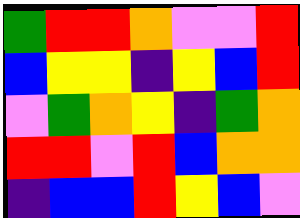[["green", "red", "red", "orange", "violet", "violet", "red"], ["blue", "yellow", "yellow", "indigo", "yellow", "blue", "red"], ["violet", "green", "orange", "yellow", "indigo", "green", "orange"], ["red", "red", "violet", "red", "blue", "orange", "orange"], ["indigo", "blue", "blue", "red", "yellow", "blue", "violet"]]